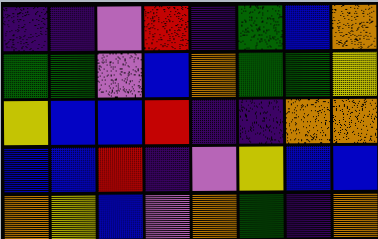[["indigo", "indigo", "violet", "red", "indigo", "green", "blue", "orange"], ["green", "green", "violet", "blue", "orange", "green", "green", "yellow"], ["yellow", "blue", "blue", "red", "indigo", "indigo", "orange", "orange"], ["blue", "blue", "red", "indigo", "violet", "yellow", "blue", "blue"], ["orange", "yellow", "blue", "violet", "orange", "green", "indigo", "orange"]]